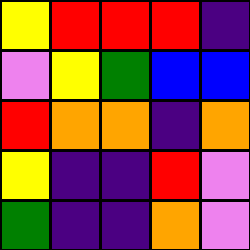[["yellow", "red", "red", "red", "indigo"], ["violet", "yellow", "green", "blue", "blue"], ["red", "orange", "orange", "indigo", "orange"], ["yellow", "indigo", "indigo", "red", "violet"], ["green", "indigo", "indigo", "orange", "violet"]]